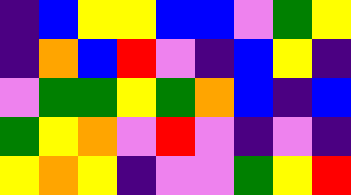[["indigo", "blue", "yellow", "yellow", "blue", "blue", "violet", "green", "yellow"], ["indigo", "orange", "blue", "red", "violet", "indigo", "blue", "yellow", "indigo"], ["violet", "green", "green", "yellow", "green", "orange", "blue", "indigo", "blue"], ["green", "yellow", "orange", "violet", "red", "violet", "indigo", "violet", "indigo"], ["yellow", "orange", "yellow", "indigo", "violet", "violet", "green", "yellow", "red"]]